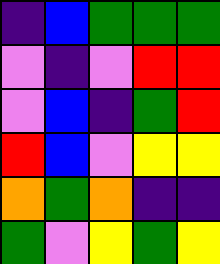[["indigo", "blue", "green", "green", "green"], ["violet", "indigo", "violet", "red", "red"], ["violet", "blue", "indigo", "green", "red"], ["red", "blue", "violet", "yellow", "yellow"], ["orange", "green", "orange", "indigo", "indigo"], ["green", "violet", "yellow", "green", "yellow"]]